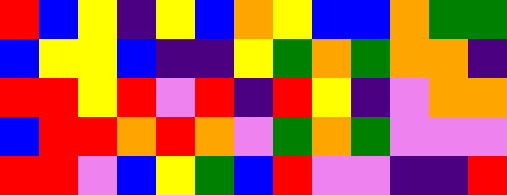[["red", "blue", "yellow", "indigo", "yellow", "blue", "orange", "yellow", "blue", "blue", "orange", "green", "green"], ["blue", "yellow", "yellow", "blue", "indigo", "indigo", "yellow", "green", "orange", "green", "orange", "orange", "indigo"], ["red", "red", "yellow", "red", "violet", "red", "indigo", "red", "yellow", "indigo", "violet", "orange", "orange"], ["blue", "red", "red", "orange", "red", "orange", "violet", "green", "orange", "green", "violet", "violet", "violet"], ["red", "red", "violet", "blue", "yellow", "green", "blue", "red", "violet", "violet", "indigo", "indigo", "red"]]